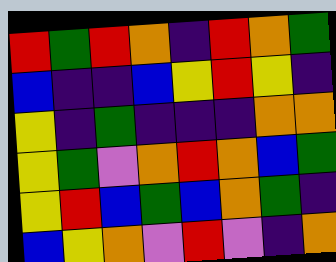[["red", "green", "red", "orange", "indigo", "red", "orange", "green"], ["blue", "indigo", "indigo", "blue", "yellow", "red", "yellow", "indigo"], ["yellow", "indigo", "green", "indigo", "indigo", "indigo", "orange", "orange"], ["yellow", "green", "violet", "orange", "red", "orange", "blue", "green"], ["yellow", "red", "blue", "green", "blue", "orange", "green", "indigo"], ["blue", "yellow", "orange", "violet", "red", "violet", "indigo", "orange"]]